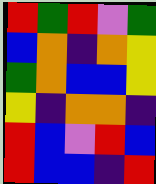[["red", "green", "red", "violet", "green"], ["blue", "orange", "indigo", "orange", "yellow"], ["green", "orange", "blue", "blue", "yellow"], ["yellow", "indigo", "orange", "orange", "indigo"], ["red", "blue", "violet", "red", "blue"], ["red", "blue", "blue", "indigo", "red"]]